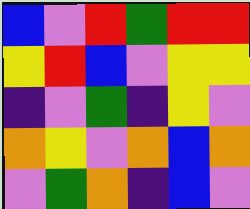[["blue", "violet", "red", "green", "red", "red"], ["yellow", "red", "blue", "violet", "yellow", "yellow"], ["indigo", "violet", "green", "indigo", "yellow", "violet"], ["orange", "yellow", "violet", "orange", "blue", "orange"], ["violet", "green", "orange", "indigo", "blue", "violet"]]